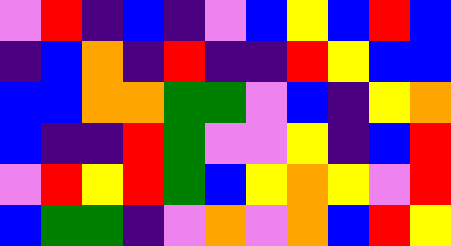[["violet", "red", "indigo", "blue", "indigo", "violet", "blue", "yellow", "blue", "red", "blue"], ["indigo", "blue", "orange", "indigo", "red", "indigo", "indigo", "red", "yellow", "blue", "blue"], ["blue", "blue", "orange", "orange", "green", "green", "violet", "blue", "indigo", "yellow", "orange"], ["blue", "indigo", "indigo", "red", "green", "violet", "violet", "yellow", "indigo", "blue", "red"], ["violet", "red", "yellow", "red", "green", "blue", "yellow", "orange", "yellow", "violet", "red"], ["blue", "green", "green", "indigo", "violet", "orange", "violet", "orange", "blue", "red", "yellow"]]